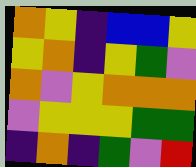[["orange", "yellow", "indigo", "blue", "blue", "yellow"], ["yellow", "orange", "indigo", "yellow", "green", "violet"], ["orange", "violet", "yellow", "orange", "orange", "orange"], ["violet", "yellow", "yellow", "yellow", "green", "green"], ["indigo", "orange", "indigo", "green", "violet", "red"]]